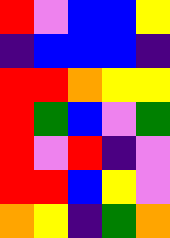[["red", "violet", "blue", "blue", "yellow"], ["indigo", "blue", "blue", "blue", "indigo"], ["red", "red", "orange", "yellow", "yellow"], ["red", "green", "blue", "violet", "green"], ["red", "violet", "red", "indigo", "violet"], ["red", "red", "blue", "yellow", "violet"], ["orange", "yellow", "indigo", "green", "orange"]]